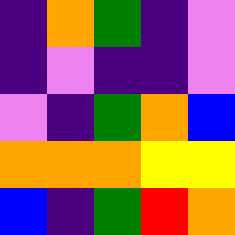[["indigo", "orange", "green", "indigo", "violet"], ["indigo", "violet", "indigo", "indigo", "violet"], ["violet", "indigo", "green", "orange", "blue"], ["orange", "orange", "orange", "yellow", "yellow"], ["blue", "indigo", "green", "red", "orange"]]